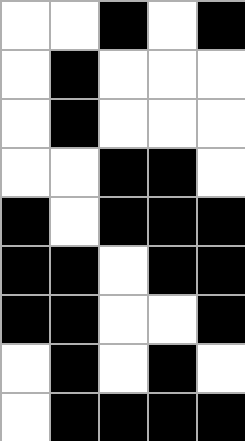[["white", "white", "black", "white", "black"], ["white", "black", "white", "white", "white"], ["white", "black", "white", "white", "white"], ["white", "white", "black", "black", "white"], ["black", "white", "black", "black", "black"], ["black", "black", "white", "black", "black"], ["black", "black", "white", "white", "black"], ["white", "black", "white", "black", "white"], ["white", "black", "black", "black", "black"]]